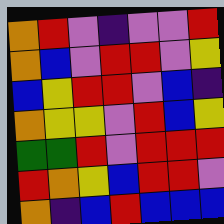[["orange", "red", "violet", "indigo", "violet", "violet", "red"], ["orange", "blue", "violet", "red", "red", "violet", "yellow"], ["blue", "yellow", "red", "red", "violet", "blue", "indigo"], ["orange", "yellow", "yellow", "violet", "red", "blue", "yellow"], ["green", "green", "red", "violet", "red", "red", "red"], ["red", "orange", "yellow", "blue", "red", "red", "violet"], ["orange", "indigo", "blue", "red", "blue", "blue", "blue"]]